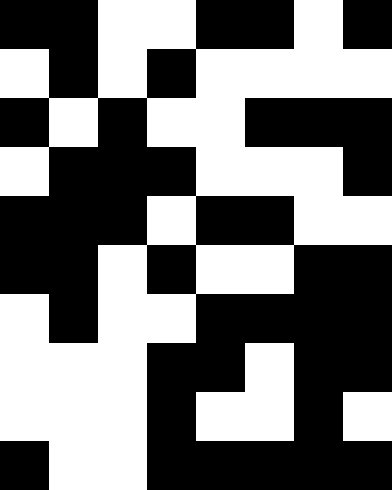[["black", "black", "white", "white", "black", "black", "white", "black"], ["white", "black", "white", "black", "white", "white", "white", "white"], ["black", "white", "black", "white", "white", "black", "black", "black"], ["white", "black", "black", "black", "white", "white", "white", "black"], ["black", "black", "black", "white", "black", "black", "white", "white"], ["black", "black", "white", "black", "white", "white", "black", "black"], ["white", "black", "white", "white", "black", "black", "black", "black"], ["white", "white", "white", "black", "black", "white", "black", "black"], ["white", "white", "white", "black", "white", "white", "black", "white"], ["black", "white", "white", "black", "black", "black", "black", "black"]]